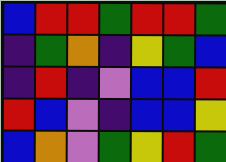[["blue", "red", "red", "green", "red", "red", "green"], ["indigo", "green", "orange", "indigo", "yellow", "green", "blue"], ["indigo", "red", "indigo", "violet", "blue", "blue", "red"], ["red", "blue", "violet", "indigo", "blue", "blue", "yellow"], ["blue", "orange", "violet", "green", "yellow", "red", "green"]]